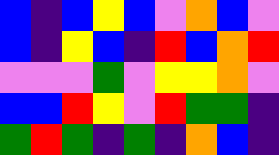[["blue", "indigo", "blue", "yellow", "blue", "violet", "orange", "blue", "violet"], ["blue", "indigo", "yellow", "blue", "indigo", "red", "blue", "orange", "red"], ["violet", "violet", "violet", "green", "violet", "yellow", "yellow", "orange", "violet"], ["blue", "blue", "red", "yellow", "violet", "red", "green", "green", "indigo"], ["green", "red", "green", "indigo", "green", "indigo", "orange", "blue", "indigo"]]